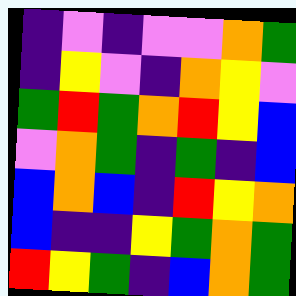[["indigo", "violet", "indigo", "violet", "violet", "orange", "green"], ["indigo", "yellow", "violet", "indigo", "orange", "yellow", "violet"], ["green", "red", "green", "orange", "red", "yellow", "blue"], ["violet", "orange", "green", "indigo", "green", "indigo", "blue"], ["blue", "orange", "blue", "indigo", "red", "yellow", "orange"], ["blue", "indigo", "indigo", "yellow", "green", "orange", "green"], ["red", "yellow", "green", "indigo", "blue", "orange", "green"]]